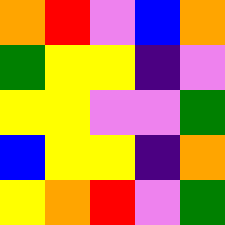[["orange", "red", "violet", "blue", "orange"], ["green", "yellow", "yellow", "indigo", "violet"], ["yellow", "yellow", "violet", "violet", "green"], ["blue", "yellow", "yellow", "indigo", "orange"], ["yellow", "orange", "red", "violet", "green"]]